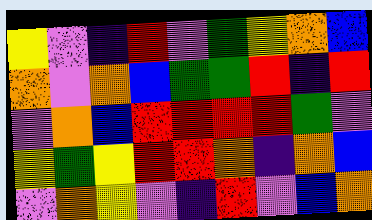[["yellow", "violet", "indigo", "red", "violet", "green", "yellow", "orange", "blue"], ["orange", "violet", "orange", "blue", "green", "green", "red", "indigo", "red"], ["violet", "orange", "blue", "red", "red", "red", "red", "green", "violet"], ["yellow", "green", "yellow", "red", "red", "orange", "indigo", "orange", "blue"], ["violet", "orange", "yellow", "violet", "indigo", "red", "violet", "blue", "orange"]]